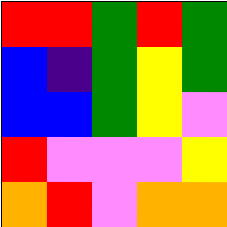[["red", "red", "green", "red", "green"], ["blue", "indigo", "green", "yellow", "green"], ["blue", "blue", "green", "yellow", "violet"], ["red", "violet", "violet", "violet", "yellow"], ["orange", "red", "violet", "orange", "orange"]]